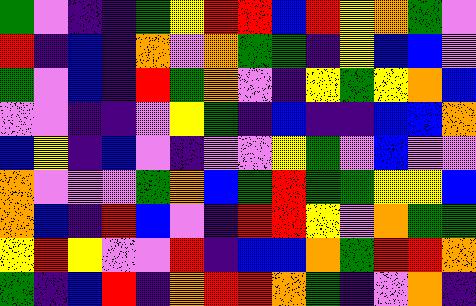[["green", "violet", "indigo", "indigo", "green", "yellow", "red", "red", "blue", "red", "yellow", "orange", "green", "violet"], ["red", "indigo", "blue", "indigo", "orange", "violet", "orange", "green", "green", "indigo", "yellow", "blue", "blue", "violet"], ["green", "violet", "blue", "indigo", "red", "green", "orange", "violet", "indigo", "yellow", "green", "yellow", "orange", "blue"], ["violet", "violet", "indigo", "indigo", "violet", "yellow", "green", "indigo", "blue", "indigo", "indigo", "blue", "blue", "orange"], ["blue", "yellow", "indigo", "blue", "violet", "indigo", "violet", "violet", "yellow", "green", "violet", "blue", "violet", "violet"], ["orange", "violet", "violet", "violet", "green", "orange", "blue", "green", "red", "green", "green", "yellow", "yellow", "blue"], ["orange", "blue", "indigo", "red", "blue", "violet", "indigo", "red", "red", "yellow", "violet", "orange", "green", "green"], ["yellow", "red", "yellow", "violet", "violet", "red", "indigo", "blue", "blue", "orange", "green", "red", "red", "orange"], ["green", "indigo", "blue", "red", "indigo", "orange", "red", "red", "orange", "green", "indigo", "violet", "orange", "indigo"]]